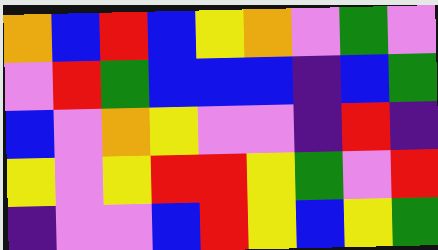[["orange", "blue", "red", "blue", "yellow", "orange", "violet", "green", "violet"], ["violet", "red", "green", "blue", "blue", "blue", "indigo", "blue", "green"], ["blue", "violet", "orange", "yellow", "violet", "violet", "indigo", "red", "indigo"], ["yellow", "violet", "yellow", "red", "red", "yellow", "green", "violet", "red"], ["indigo", "violet", "violet", "blue", "red", "yellow", "blue", "yellow", "green"]]